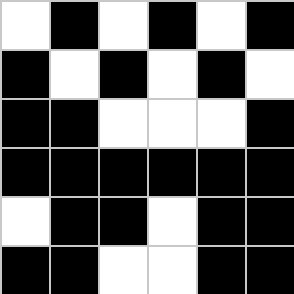[["white", "black", "white", "black", "white", "black"], ["black", "white", "black", "white", "black", "white"], ["black", "black", "white", "white", "white", "black"], ["black", "black", "black", "black", "black", "black"], ["white", "black", "black", "white", "black", "black"], ["black", "black", "white", "white", "black", "black"]]